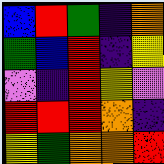[["blue", "red", "green", "indigo", "orange"], ["green", "blue", "red", "indigo", "yellow"], ["violet", "indigo", "red", "yellow", "violet"], ["red", "red", "red", "orange", "indigo"], ["yellow", "green", "orange", "orange", "red"]]